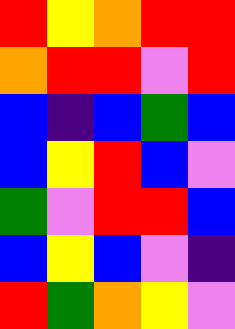[["red", "yellow", "orange", "red", "red"], ["orange", "red", "red", "violet", "red"], ["blue", "indigo", "blue", "green", "blue"], ["blue", "yellow", "red", "blue", "violet"], ["green", "violet", "red", "red", "blue"], ["blue", "yellow", "blue", "violet", "indigo"], ["red", "green", "orange", "yellow", "violet"]]